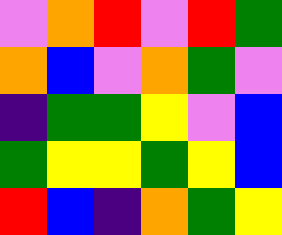[["violet", "orange", "red", "violet", "red", "green"], ["orange", "blue", "violet", "orange", "green", "violet"], ["indigo", "green", "green", "yellow", "violet", "blue"], ["green", "yellow", "yellow", "green", "yellow", "blue"], ["red", "blue", "indigo", "orange", "green", "yellow"]]